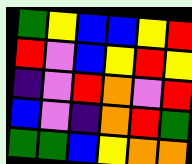[["green", "yellow", "blue", "blue", "yellow", "red"], ["red", "violet", "blue", "yellow", "red", "yellow"], ["indigo", "violet", "red", "orange", "violet", "red"], ["blue", "violet", "indigo", "orange", "red", "green"], ["green", "green", "blue", "yellow", "orange", "orange"]]